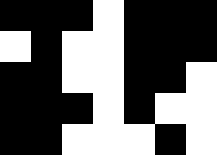[["black", "black", "black", "white", "black", "black", "black"], ["white", "black", "white", "white", "black", "black", "black"], ["black", "black", "white", "white", "black", "black", "white"], ["black", "black", "black", "white", "black", "white", "white"], ["black", "black", "white", "white", "white", "black", "white"]]